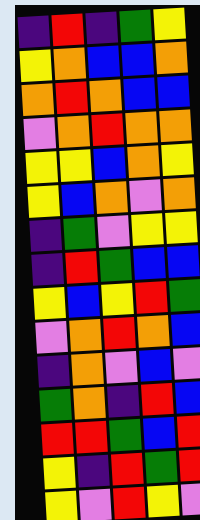[["indigo", "red", "indigo", "green", "yellow"], ["yellow", "orange", "blue", "blue", "orange"], ["orange", "red", "orange", "blue", "blue"], ["violet", "orange", "red", "orange", "orange"], ["yellow", "yellow", "blue", "orange", "yellow"], ["yellow", "blue", "orange", "violet", "orange"], ["indigo", "green", "violet", "yellow", "yellow"], ["indigo", "red", "green", "blue", "blue"], ["yellow", "blue", "yellow", "red", "green"], ["violet", "orange", "red", "orange", "blue"], ["indigo", "orange", "violet", "blue", "violet"], ["green", "orange", "indigo", "red", "blue"], ["red", "red", "green", "blue", "red"], ["yellow", "indigo", "red", "green", "red"], ["yellow", "violet", "red", "yellow", "violet"]]